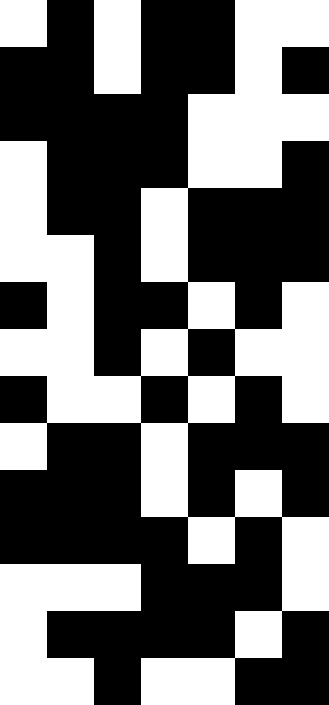[["white", "black", "white", "black", "black", "white", "white"], ["black", "black", "white", "black", "black", "white", "black"], ["black", "black", "black", "black", "white", "white", "white"], ["white", "black", "black", "black", "white", "white", "black"], ["white", "black", "black", "white", "black", "black", "black"], ["white", "white", "black", "white", "black", "black", "black"], ["black", "white", "black", "black", "white", "black", "white"], ["white", "white", "black", "white", "black", "white", "white"], ["black", "white", "white", "black", "white", "black", "white"], ["white", "black", "black", "white", "black", "black", "black"], ["black", "black", "black", "white", "black", "white", "black"], ["black", "black", "black", "black", "white", "black", "white"], ["white", "white", "white", "black", "black", "black", "white"], ["white", "black", "black", "black", "black", "white", "black"], ["white", "white", "black", "white", "white", "black", "black"]]